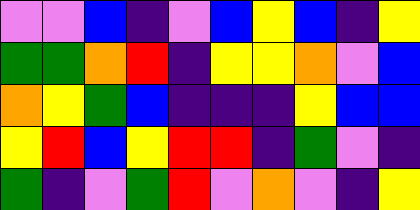[["violet", "violet", "blue", "indigo", "violet", "blue", "yellow", "blue", "indigo", "yellow"], ["green", "green", "orange", "red", "indigo", "yellow", "yellow", "orange", "violet", "blue"], ["orange", "yellow", "green", "blue", "indigo", "indigo", "indigo", "yellow", "blue", "blue"], ["yellow", "red", "blue", "yellow", "red", "red", "indigo", "green", "violet", "indigo"], ["green", "indigo", "violet", "green", "red", "violet", "orange", "violet", "indigo", "yellow"]]